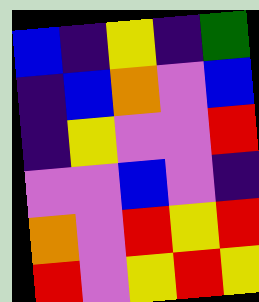[["blue", "indigo", "yellow", "indigo", "green"], ["indigo", "blue", "orange", "violet", "blue"], ["indigo", "yellow", "violet", "violet", "red"], ["violet", "violet", "blue", "violet", "indigo"], ["orange", "violet", "red", "yellow", "red"], ["red", "violet", "yellow", "red", "yellow"]]